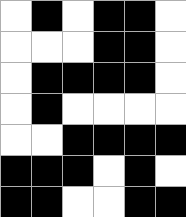[["white", "black", "white", "black", "black", "white"], ["white", "white", "white", "black", "black", "white"], ["white", "black", "black", "black", "black", "white"], ["white", "black", "white", "white", "white", "white"], ["white", "white", "black", "black", "black", "black"], ["black", "black", "black", "white", "black", "white"], ["black", "black", "white", "white", "black", "black"]]